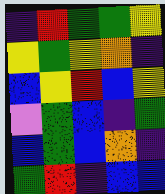[["indigo", "red", "green", "green", "yellow"], ["yellow", "green", "yellow", "orange", "indigo"], ["blue", "yellow", "red", "blue", "yellow"], ["violet", "green", "blue", "indigo", "green"], ["blue", "green", "blue", "orange", "indigo"], ["green", "red", "indigo", "blue", "blue"]]